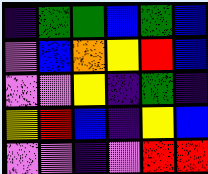[["indigo", "green", "green", "blue", "green", "blue"], ["violet", "blue", "orange", "yellow", "red", "blue"], ["violet", "violet", "yellow", "indigo", "green", "indigo"], ["yellow", "red", "blue", "indigo", "yellow", "blue"], ["violet", "violet", "indigo", "violet", "red", "red"]]